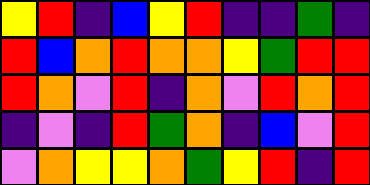[["yellow", "red", "indigo", "blue", "yellow", "red", "indigo", "indigo", "green", "indigo"], ["red", "blue", "orange", "red", "orange", "orange", "yellow", "green", "red", "red"], ["red", "orange", "violet", "red", "indigo", "orange", "violet", "red", "orange", "red"], ["indigo", "violet", "indigo", "red", "green", "orange", "indigo", "blue", "violet", "red"], ["violet", "orange", "yellow", "yellow", "orange", "green", "yellow", "red", "indigo", "red"]]